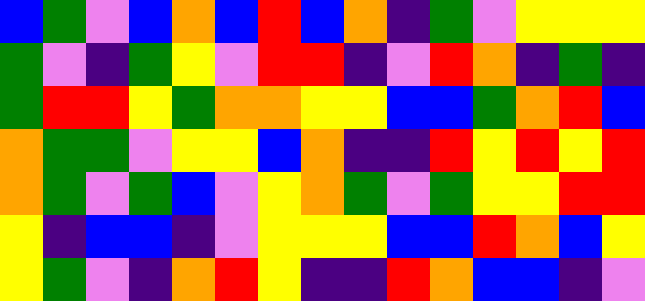[["blue", "green", "violet", "blue", "orange", "blue", "red", "blue", "orange", "indigo", "green", "violet", "yellow", "yellow", "yellow"], ["green", "violet", "indigo", "green", "yellow", "violet", "red", "red", "indigo", "violet", "red", "orange", "indigo", "green", "indigo"], ["green", "red", "red", "yellow", "green", "orange", "orange", "yellow", "yellow", "blue", "blue", "green", "orange", "red", "blue"], ["orange", "green", "green", "violet", "yellow", "yellow", "blue", "orange", "indigo", "indigo", "red", "yellow", "red", "yellow", "red"], ["orange", "green", "violet", "green", "blue", "violet", "yellow", "orange", "green", "violet", "green", "yellow", "yellow", "red", "red"], ["yellow", "indigo", "blue", "blue", "indigo", "violet", "yellow", "yellow", "yellow", "blue", "blue", "red", "orange", "blue", "yellow"], ["yellow", "green", "violet", "indigo", "orange", "red", "yellow", "indigo", "indigo", "red", "orange", "blue", "blue", "indigo", "violet"]]